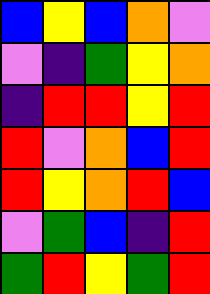[["blue", "yellow", "blue", "orange", "violet"], ["violet", "indigo", "green", "yellow", "orange"], ["indigo", "red", "red", "yellow", "red"], ["red", "violet", "orange", "blue", "red"], ["red", "yellow", "orange", "red", "blue"], ["violet", "green", "blue", "indigo", "red"], ["green", "red", "yellow", "green", "red"]]